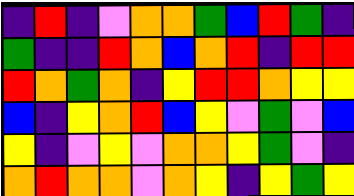[["indigo", "red", "indigo", "violet", "orange", "orange", "green", "blue", "red", "green", "indigo"], ["green", "indigo", "indigo", "red", "orange", "blue", "orange", "red", "indigo", "red", "red"], ["red", "orange", "green", "orange", "indigo", "yellow", "red", "red", "orange", "yellow", "yellow"], ["blue", "indigo", "yellow", "orange", "red", "blue", "yellow", "violet", "green", "violet", "blue"], ["yellow", "indigo", "violet", "yellow", "violet", "orange", "orange", "yellow", "green", "violet", "indigo"], ["orange", "red", "orange", "orange", "violet", "orange", "yellow", "indigo", "yellow", "green", "yellow"]]